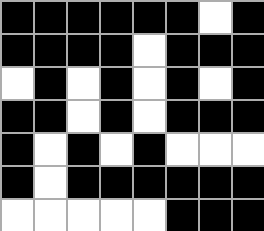[["black", "black", "black", "black", "black", "black", "white", "black"], ["black", "black", "black", "black", "white", "black", "black", "black"], ["white", "black", "white", "black", "white", "black", "white", "black"], ["black", "black", "white", "black", "white", "black", "black", "black"], ["black", "white", "black", "white", "black", "white", "white", "white"], ["black", "white", "black", "black", "black", "black", "black", "black"], ["white", "white", "white", "white", "white", "black", "black", "black"]]